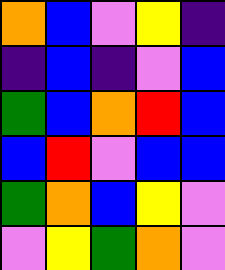[["orange", "blue", "violet", "yellow", "indigo"], ["indigo", "blue", "indigo", "violet", "blue"], ["green", "blue", "orange", "red", "blue"], ["blue", "red", "violet", "blue", "blue"], ["green", "orange", "blue", "yellow", "violet"], ["violet", "yellow", "green", "orange", "violet"]]